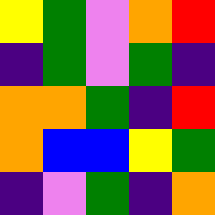[["yellow", "green", "violet", "orange", "red"], ["indigo", "green", "violet", "green", "indigo"], ["orange", "orange", "green", "indigo", "red"], ["orange", "blue", "blue", "yellow", "green"], ["indigo", "violet", "green", "indigo", "orange"]]